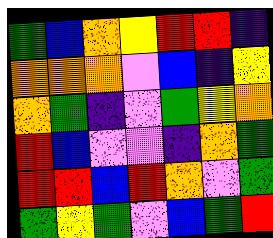[["green", "blue", "orange", "yellow", "red", "red", "indigo"], ["orange", "orange", "orange", "violet", "blue", "indigo", "yellow"], ["orange", "green", "indigo", "violet", "green", "yellow", "orange"], ["red", "blue", "violet", "violet", "indigo", "orange", "green"], ["red", "red", "blue", "red", "orange", "violet", "green"], ["green", "yellow", "green", "violet", "blue", "green", "red"]]